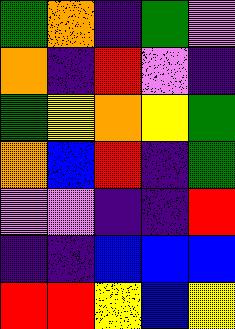[["green", "orange", "indigo", "green", "violet"], ["orange", "indigo", "red", "violet", "indigo"], ["green", "yellow", "orange", "yellow", "green"], ["orange", "blue", "red", "indigo", "green"], ["violet", "violet", "indigo", "indigo", "red"], ["indigo", "indigo", "blue", "blue", "blue"], ["red", "red", "yellow", "blue", "yellow"]]